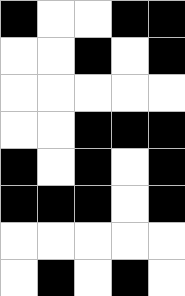[["black", "white", "white", "black", "black"], ["white", "white", "black", "white", "black"], ["white", "white", "white", "white", "white"], ["white", "white", "black", "black", "black"], ["black", "white", "black", "white", "black"], ["black", "black", "black", "white", "black"], ["white", "white", "white", "white", "white"], ["white", "black", "white", "black", "white"]]